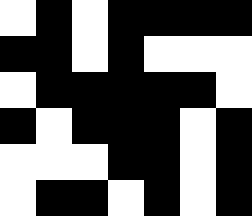[["white", "black", "white", "black", "black", "black", "black"], ["black", "black", "white", "black", "white", "white", "white"], ["white", "black", "black", "black", "black", "black", "white"], ["black", "white", "black", "black", "black", "white", "black"], ["white", "white", "white", "black", "black", "white", "black"], ["white", "black", "black", "white", "black", "white", "black"]]